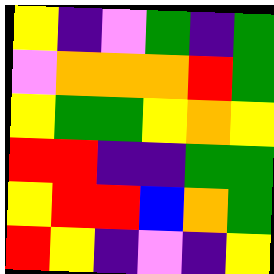[["yellow", "indigo", "violet", "green", "indigo", "green"], ["violet", "orange", "orange", "orange", "red", "green"], ["yellow", "green", "green", "yellow", "orange", "yellow"], ["red", "red", "indigo", "indigo", "green", "green"], ["yellow", "red", "red", "blue", "orange", "green"], ["red", "yellow", "indigo", "violet", "indigo", "yellow"]]